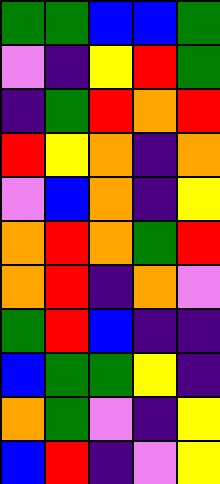[["green", "green", "blue", "blue", "green"], ["violet", "indigo", "yellow", "red", "green"], ["indigo", "green", "red", "orange", "red"], ["red", "yellow", "orange", "indigo", "orange"], ["violet", "blue", "orange", "indigo", "yellow"], ["orange", "red", "orange", "green", "red"], ["orange", "red", "indigo", "orange", "violet"], ["green", "red", "blue", "indigo", "indigo"], ["blue", "green", "green", "yellow", "indigo"], ["orange", "green", "violet", "indigo", "yellow"], ["blue", "red", "indigo", "violet", "yellow"]]